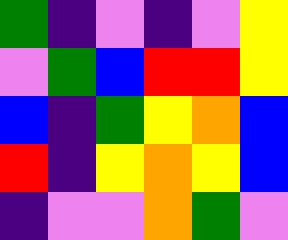[["green", "indigo", "violet", "indigo", "violet", "yellow"], ["violet", "green", "blue", "red", "red", "yellow"], ["blue", "indigo", "green", "yellow", "orange", "blue"], ["red", "indigo", "yellow", "orange", "yellow", "blue"], ["indigo", "violet", "violet", "orange", "green", "violet"]]